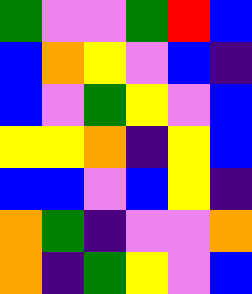[["green", "violet", "violet", "green", "red", "blue"], ["blue", "orange", "yellow", "violet", "blue", "indigo"], ["blue", "violet", "green", "yellow", "violet", "blue"], ["yellow", "yellow", "orange", "indigo", "yellow", "blue"], ["blue", "blue", "violet", "blue", "yellow", "indigo"], ["orange", "green", "indigo", "violet", "violet", "orange"], ["orange", "indigo", "green", "yellow", "violet", "blue"]]